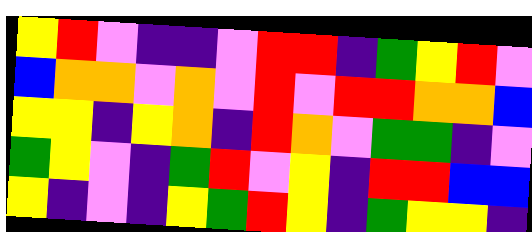[["yellow", "red", "violet", "indigo", "indigo", "violet", "red", "red", "indigo", "green", "yellow", "red", "violet"], ["blue", "orange", "orange", "violet", "orange", "violet", "red", "violet", "red", "red", "orange", "orange", "blue"], ["yellow", "yellow", "indigo", "yellow", "orange", "indigo", "red", "orange", "violet", "green", "green", "indigo", "violet"], ["green", "yellow", "violet", "indigo", "green", "red", "violet", "yellow", "indigo", "red", "red", "blue", "blue"], ["yellow", "indigo", "violet", "indigo", "yellow", "green", "red", "yellow", "indigo", "green", "yellow", "yellow", "indigo"]]